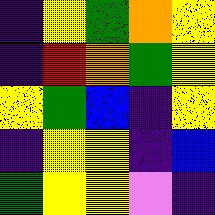[["indigo", "yellow", "green", "orange", "yellow"], ["indigo", "red", "orange", "green", "yellow"], ["yellow", "green", "blue", "indigo", "yellow"], ["indigo", "yellow", "yellow", "indigo", "blue"], ["green", "yellow", "yellow", "violet", "indigo"]]